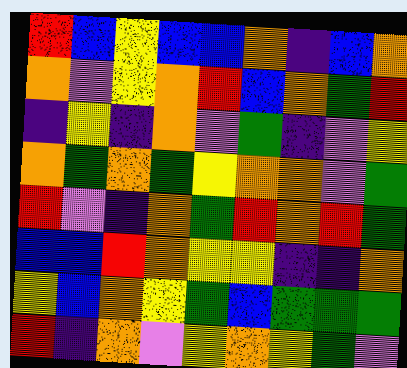[["red", "blue", "yellow", "blue", "blue", "orange", "indigo", "blue", "orange"], ["orange", "violet", "yellow", "orange", "red", "blue", "orange", "green", "red"], ["indigo", "yellow", "indigo", "orange", "violet", "green", "indigo", "violet", "yellow"], ["orange", "green", "orange", "green", "yellow", "orange", "orange", "violet", "green"], ["red", "violet", "indigo", "orange", "green", "red", "orange", "red", "green"], ["blue", "blue", "red", "orange", "yellow", "yellow", "indigo", "indigo", "orange"], ["yellow", "blue", "orange", "yellow", "green", "blue", "green", "green", "green"], ["red", "indigo", "orange", "violet", "yellow", "orange", "yellow", "green", "violet"]]